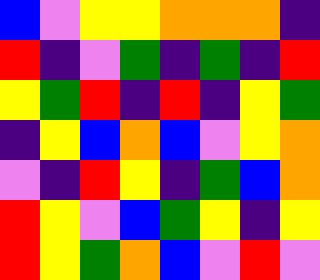[["blue", "violet", "yellow", "yellow", "orange", "orange", "orange", "indigo"], ["red", "indigo", "violet", "green", "indigo", "green", "indigo", "red"], ["yellow", "green", "red", "indigo", "red", "indigo", "yellow", "green"], ["indigo", "yellow", "blue", "orange", "blue", "violet", "yellow", "orange"], ["violet", "indigo", "red", "yellow", "indigo", "green", "blue", "orange"], ["red", "yellow", "violet", "blue", "green", "yellow", "indigo", "yellow"], ["red", "yellow", "green", "orange", "blue", "violet", "red", "violet"]]